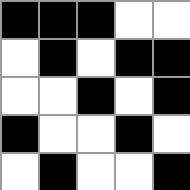[["black", "black", "black", "white", "white"], ["white", "black", "white", "black", "black"], ["white", "white", "black", "white", "black"], ["black", "white", "white", "black", "white"], ["white", "black", "white", "white", "black"]]